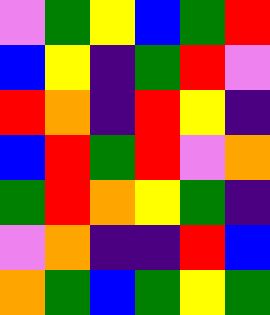[["violet", "green", "yellow", "blue", "green", "red"], ["blue", "yellow", "indigo", "green", "red", "violet"], ["red", "orange", "indigo", "red", "yellow", "indigo"], ["blue", "red", "green", "red", "violet", "orange"], ["green", "red", "orange", "yellow", "green", "indigo"], ["violet", "orange", "indigo", "indigo", "red", "blue"], ["orange", "green", "blue", "green", "yellow", "green"]]